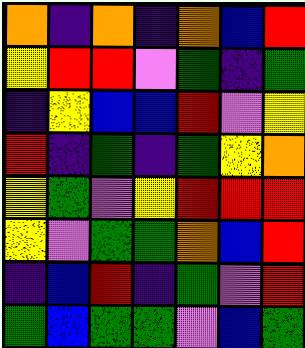[["orange", "indigo", "orange", "indigo", "orange", "blue", "red"], ["yellow", "red", "red", "violet", "green", "indigo", "green"], ["indigo", "yellow", "blue", "blue", "red", "violet", "yellow"], ["red", "indigo", "green", "indigo", "green", "yellow", "orange"], ["yellow", "green", "violet", "yellow", "red", "red", "red"], ["yellow", "violet", "green", "green", "orange", "blue", "red"], ["indigo", "blue", "red", "indigo", "green", "violet", "red"], ["green", "blue", "green", "green", "violet", "blue", "green"]]